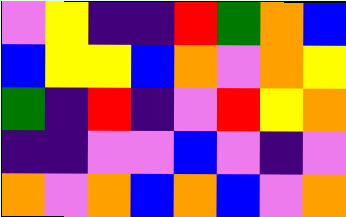[["violet", "yellow", "indigo", "indigo", "red", "green", "orange", "blue"], ["blue", "yellow", "yellow", "blue", "orange", "violet", "orange", "yellow"], ["green", "indigo", "red", "indigo", "violet", "red", "yellow", "orange"], ["indigo", "indigo", "violet", "violet", "blue", "violet", "indigo", "violet"], ["orange", "violet", "orange", "blue", "orange", "blue", "violet", "orange"]]